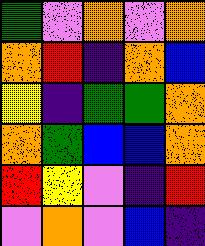[["green", "violet", "orange", "violet", "orange"], ["orange", "red", "indigo", "orange", "blue"], ["yellow", "indigo", "green", "green", "orange"], ["orange", "green", "blue", "blue", "orange"], ["red", "yellow", "violet", "indigo", "red"], ["violet", "orange", "violet", "blue", "indigo"]]